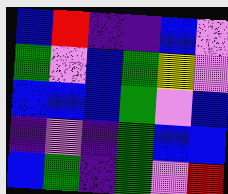[["blue", "red", "indigo", "indigo", "blue", "violet"], ["green", "violet", "blue", "green", "yellow", "violet"], ["blue", "blue", "blue", "green", "violet", "blue"], ["indigo", "violet", "indigo", "green", "blue", "blue"], ["blue", "green", "indigo", "green", "violet", "red"]]